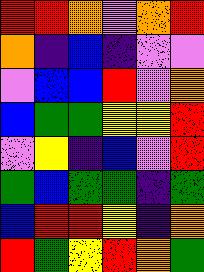[["red", "red", "orange", "violet", "orange", "red"], ["orange", "indigo", "blue", "indigo", "violet", "violet"], ["violet", "blue", "blue", "red", "violet", "orange"], ["blue", "green", "green", "yellow", "yellow", "red"], ["violet", "yellow", "indigo", "blue", "violet", "red"], ["green", "blue", "green", "green", "indigo", "green"], ["blue", "red", "red", "yellow", "indigo", "orange"], ["red", "green", "yellow", "red", "orange", "green"]]